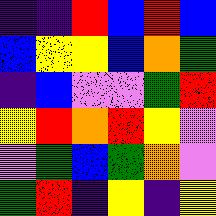[["indigo", "indigo", "red", "blue", "red", "blue"], ["blue", "yellow", "yellow", "blue", "orange", "green"], ["indigo", "blue", "violet", "violet", "green", "red"], ["yellow", "red", "orange", "red", "yellow", "violet"], ["violet", "green", "blue", "green", "orange", "violet"], ["green", "red", "indigo", "yellow", "indigo", "yellow"]]